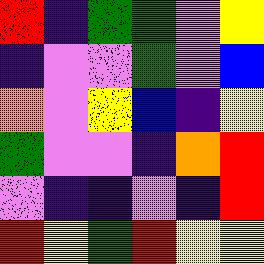[["red", "indigo", "green", "green", "violet", "yellow"], ["indigo", "violet", "violet", "green", "violet", "blue"], ["orange", "violet", "yellow", "blue", "indigo", "yellow"], ["green", "violet", "violet", "indigo", "orange", "red"], ["violet", "indigo", "indigo", "violet", "indigo", "red"], ["red", "yellow", "green", "red", "yellow", "yellow"]]